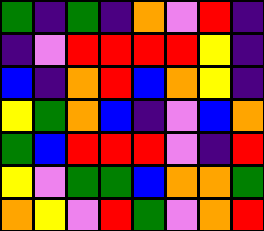[["green", "indigo", "green", "indigo", "orange", "violet", "red", "indigo"], ["indigo", "violet", "red", "red", "red", "red", "yellow", "indigo"], ["blue", "indigo", "orange", "red", "blue", "orange", "yellow", "indigo"], ["yellow", "green", "orange", "blue", "indigo", "violet", "blue", "orange"], ["green", "blue", "red", "red", "red", "violet", "indigo", "red"], ["yellow", "violet", "green", "green", "blue", "orange", "orange", "green"], ["orange", "yellow", "violet", "red", "green", "violet", "orange", "red"]]